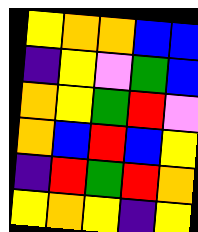[["yellow", "orange", "orange", "blue", "blue"], ["indigo", "yellow", "violet", "green", "blue"], ["orange", "yellow", "green", "red", "violet"], ["orange", "blue", "red", "blue", "yellow"], ["indigo", "red", "green", "red", "orange"], ["yellow", "orange", "yellow", "indigo", "yellow"]]